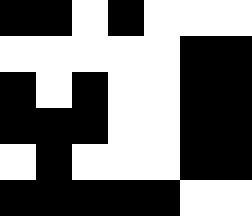[["black", "black", "white", "black", "white", "white", "white"], ["white", "white", "white", "white", "white", "black", "black"], ["black", "white", "black", "white", "white", "black", "black"], ["black", "black", "black", "white", "white", "black", "black"], ["white", "black", "white", "white", "white", "black", "black"], ["black", "black", "black", "black", "black", "white", "white"]]